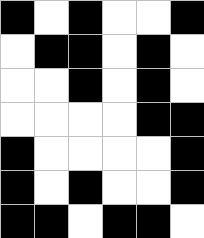[["black", "white", "black", "white", "white", "black"], ["white", "black", "black", "white", "black", "white"], ["white", "white", "black", "white", "black", "white"], ["white", "white", "white", "white", "black", "black"], ["black", "white", "white", "white", "white", "black"], ["black", "white", "black", "white", "white", "black"], ["black", "black", "white", "black", "black", "white"]]